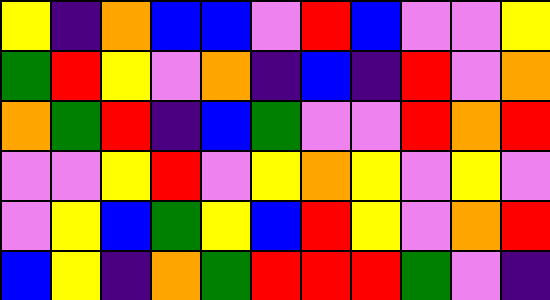[["yellow", "indigo", "orange", "blue", "blue", "violet", "red", "blue", "violet", "violet", "yellow"], ["green", "red", "yellow", "violet", "orange", "indigo", "blue", "indigo", "red", "violet", "orange"], ["orange", "green", "red", "indigo", "blue", "green", "violet", "violet", "red", "orange", "red"], ["violet", "violet", "yellow", "red", "violet", "yellow", "orange", "yellow", "violet", "yellow", "violet"], ["violet", "yellow", "blue", "green", "yellow", "blue", "red", "yellow", "violet", "orange", "red"], ["blue", "yellow", "indigo", "orange", "green", "red", "red", "red", "green", "violet", "indigo"]]